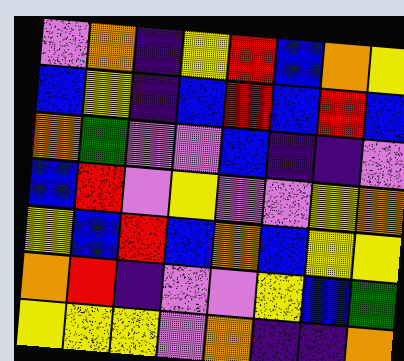[["violet", "orange", "indigo", "yellow", "red", "blue", "orange", "yellow"], ["blue", "yellow", "indigo", "blue", "red", "blue", "red", "blue"], ["orange", "green", "violet", "violet", "blue", "indigo", "indigo", "violet"], ["blue", "red", "violet", "yellow", "violet", "violet", "yellow", "orange"], ["yellow", "blue", "red", "blue", "orange", "blue", "yellow", "yellow"], ["orange", "red", "indigo", "violet", "violet", "yellow", "blue", "green"], ["yellow", "yellow", "yellow", "violet", "orange", "indigo", "indigo", "orange"]]